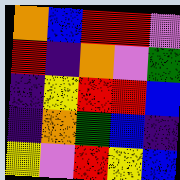[["orange", "blue", "red", "red", "violet"], ["red", "indigo", "orange", "violet", "green"], ["indigo", "yellow", "red", "red", "blue"], ["indigo", "orange", "green", "blue", "indigo"], ["yellow", "violet", "red", "yellow", "blue"]]